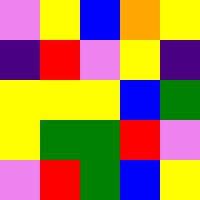[["violet", "yellow", "blue", "orange", "yellow"], ["indigo", "red", "violet", "yellow", "indigo"], ["yellow", "yellow", "yellow", "blue", "green"], ["yellow", "green", "green", "red", "violet"], ["violet", "red", "green", "blue", "yellow"]]